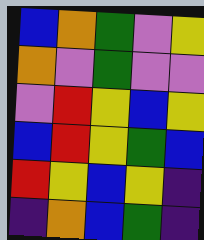[["blue", "orange", "green", "violet", "yellow"], ["orange", "violet", "green", "violet", "violet"], ["violet", "red", "yellow", "blue", "yellow"], ["blue", "red", "yellow", "green", "blue"], ["red", "yellow", "blue", "yellow", "indigo"], ["indigo", "orange", "blue", "green", "indigo"]]